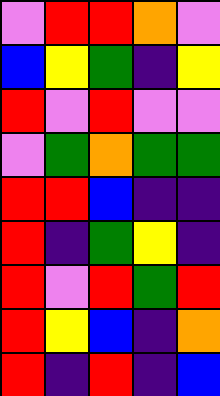[["violet", "red", "red", "orange", "violet"], ["blue", "yellow", "green", "indigo", "yellow"], ["red", "violet", "red", "violet", "violet"], ["violet", "green", "orange", "green", "green"], ["red", "red", "blue", "indigo", "indigo"], ["red", "indigo", "green", "yellow", "indigo"], ["red", "violet", "red", "green", "red"], ["red", "yellow", "blue", "indigo", "orange"], ["red", "indigo", "red", "indigo", "blue"]]